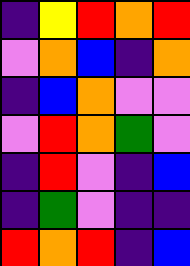[["indigo", "yellow", "red", "orange", "red"], ["violet", "orange", "blue", "indigo", "orange"], ["indigo", "blue", "orange", "violet", "violet"], ["violet", "red", "orange", "green", "violet"], ["indigo", "red", "violet", "indigo", "blue"], ["indigo", "green", "violet", "indigo", "indigo"], ["red", "orange", "red", "indigo", "blue"]]